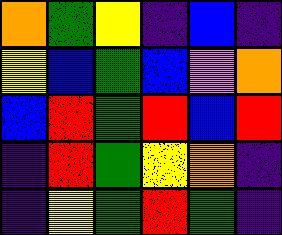[["orange", "green", "yellow", "indigo", "blue", "indigo"], ["yellow", "blue", "green", "blue", "violet", "orange"], ["blue", "red", "green", "red", "blue", "red"], ["indigo", "red", "green", "yellow", "orange", "indigo"], ["indigo", "yellow", "green", "red", "green", "indigo"]]